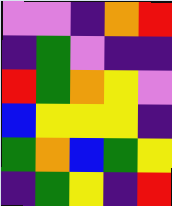[["violet", "violet", "indigo", "orange", "red"], ["indigo", "green", "violet", "indigo", "indigo"], ["red", "green", "orange", "yellow", "violet"], ["blue", "yellow", "yellow", "yellow", "indigo"], ["green", "orange", "blue", "green", "yellow"], ["indigo", "green", "yellow", "indigo", "red"]]